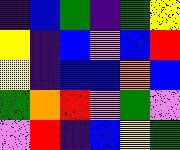[["indigo", "blue", "green", "indigo", "green", "yellow"], ["yellow", "indigo", "blue", "violet", "blue", "red"], ["yellow", "indigo", "blue", "blue", "orange", "blue"], ["green", "orange", "red", "violet", "green", "violet"], ["violet", "red", "indigo", "blue", "yellow", "green"]]